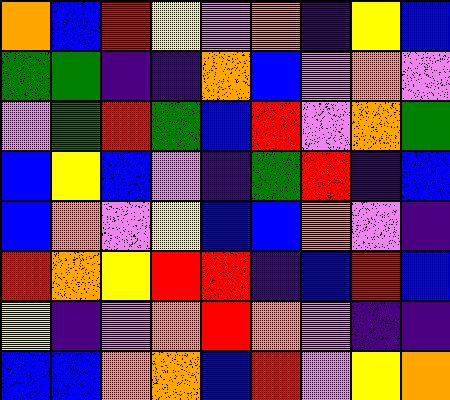[["orange", "blue", "red", "yellow", "violet", "orange", "indigo", "yellow", "blue"], ["green", "green", "indigo", "indigo", "orange", "blue", "violet", "orange", "violet"], ["violet", "green", "red", "green", "blue", "red", "violet", "orange", "green"], ["blue", "yellow", "blue", "violet", "indigo", "green", "red", "indigo", "blue"], ["blue", "orange", "violet", "yellow", "blue", "blue", "orange", "violet", "indigo"], ["red", "orange", "yellow", "red", "red", "indigo", "blue", "red", "blue"], ["yellow", "indigo", "violet", "orange", "red", "orange", "violet", "indigo", "indigo"], ["blue", "blue", "orange", "orange", "blue", "red", "violet", "yellow", "orange"]]